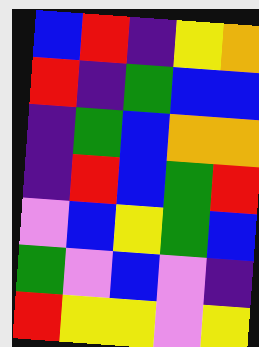[["blue", "red", "indigo", "yellow", "orange"], ["red", "indigo", "green", "blue", "blue"], ["indigo", "green", "blue", "orange", "orange"], ["indigo", "red", "blue", "green", "red"], ["violet", "blue", "yellow", "green", "blue"], ["green", "violet", "blue", "violet", "indigo"], ["red", "yellow", "yellow", "violet", "yellow"]]